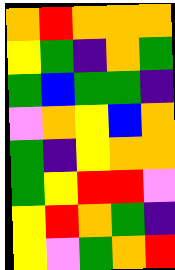[["orange", "red", "orange", "orange", "orange"], ["yellow", "green", "indigo", "orange", "green"], ["green", "blue", "green", "green", "indigo"], ["violet", "orange", "yellow", "blue", "orange"], ["green", "indigo", "yellow", "orange", "orange"], ["green", "yellow", "red", "red", "violet"], ["yellow", "red", "orange", "green", "indigo"], ["yellow", "violet", "green", "orange", "red"]]